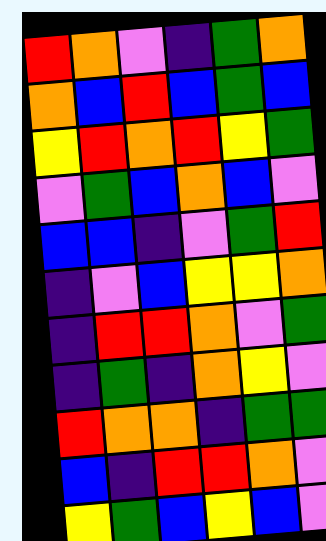[["red", "orange", "violet", "indigo", "green", "orange"], ["orange", "blue", "red", "blue", "green", "blue"], ["yellow", "red", "orange", "red", "yellow", "green"], ["violet", "green", "blue", "orange", "blue", "violet"], ["blue", "blue", "indigo", "violet", "green", "red"], ["indigo", "violet", "blue", "yellow", "yellow", "orange"], ["indigo", "red", "red", "orange", "violet", "green"], ["indigo", "green", "indigo", "orange", "yellow", "violet"], ["red", "orange", "orange", "indigo", "green", "green"], ["blue", "indigo", "red", "red", "orange", "violet"], ["yellow", "green", "blue", "yellow", "blue", "violet"]]